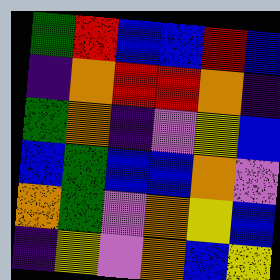[["green", "red", "blue", "blue", "red", "blue"], ["indigo", "orange", "red", "red", "orange", "indigo"], ["green", "orange", "indigo", "violet", "yellow", "blue"], ["blue", "green", "blue", "blue", "orange", "violet"], ["orange", "green", "violet", "orange", "yellow", "blue"], ["indigo", "yellow", "violet", "orange", "blue", "yellow"]]